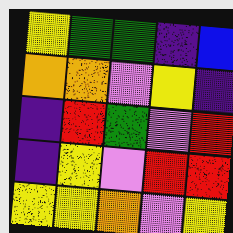[["yellow", "green", "green", "indigo", "blue"], ["orange", "orange", "violet", "yellow", "indigo"], ["indigo", "red", "green", "violet", "red"], ["indigo", "yellow", "violet", "red", "red"], ["yellow", "yellow", "orange", "violet", "yellow"]]